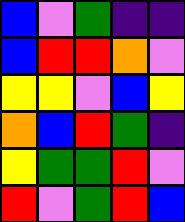[["blue", "violet", "green", "indigo", "indigo"], ["blue", "red", "red", "orange", "violet"], ["yellow", "yellow", "violet", "blue", "yellow"], ["orange", "blue", "red", "green", "indigo"], ["yellow", "green", "green", "red", "violet"], ["red", "violet", "green", "red", "blue"]]